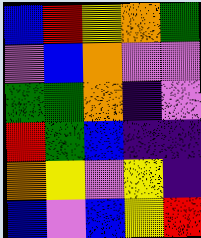[["blue", "red", "yellow", "orange", "green"], ["violet", "blue", "orange", "violet", "violet"], ["green", "green", "orange", "indigo", "violet"], ["red", "green", "blue", "indigo", "indigo"], ["orange", "yellow", "violet", "yellow", "indigo"], ["blue", "violet", "blue", "yellow", "red"]]